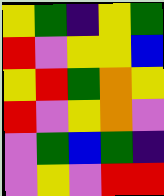[["yellow", "green", "indigo", "yellow", "green"], ["red", "violet", "yellow", "yellow", "blue"], ["yellow", "red", "green", "orange", "yellow"], ["red", "violet", "yellow", "orange", "violet"], ["violet", "green", "blue", "green", "indigo"], ["violet", "yellow", "violet", "red", "red"]]